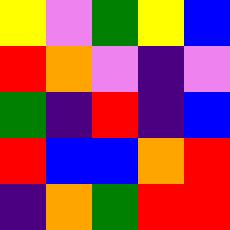[["yellow", "violet", "green", "yellow", "blue"], ["red", "orange", "violet", "indigo", "violet"], ["green", "indigo", "red", "indigo", "blue"], ["red", "blue", "blue", "orange", "red"], ["indigo", "orange", "green", "red", "red"]]